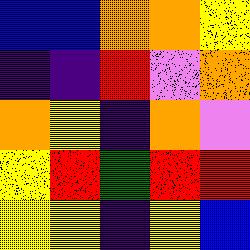[["blue", "blue", "orange", "orange", "yellow"], ["indigo", "indigo", "red", "violet", "orange"], ["orange", "yellow", "indigo", "orange", "violet"], ["yellow", "red", "green", "red", "red"], ["yellow", "yellow", "indigo", "yellow", "blue"]]